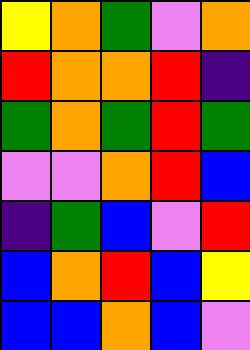[["yellow", "orange", "green", "violet", "orange"], ["red", "orange", "orange", "red", "indigo"], ["green", "orange", "green", "red", "green"], ["violet", "violet", "orange", "red", "blue"], ["indigo", "green", "blue", "violet", "red"], ["blue", "orange", "red", "blue", "yellow"], ["blue", "blue", "orange", "blue", "violet"]]